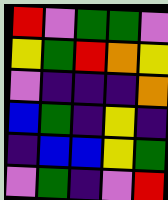[["red", "violet", "green", "green", "violet"], ["yellow", "green", "red", "orange", "yellow"], ["violet", "indigo", "indigo", "indigo", "orange"], ["blue", "green", "indigo", "yellow", "indigo"], ["indigo", "blue", "blue", "yellow", "green"], ["violet", "green", "indigo", "violet", "red"]]